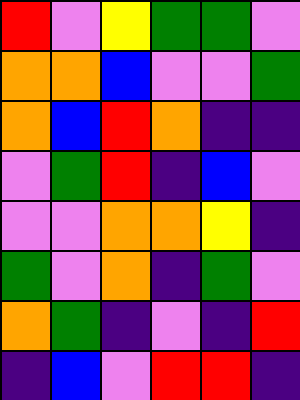[["red", "violet", "yellow", "green", "green", "violet"], ["orange", "orange", "blue", "violet", "violet", "green"], ["orange", "blue", "red", "orange", "indigo", "indigo"], ["violet", "green", "red", "indigo", "blue", "violet"], ["violet", "violet", "orange", "orange", "yellow", "indigo"], ["green", "violet", "orange", "indigo", "green", "violet"], ["orange", "green", "indigo", "violet", "indigo", "red"], ["indigo", "blue", "violet", "red", "red", "indigo"]]